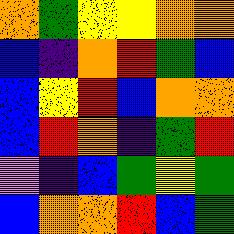[["orange", "green", "yellow", "yellow", "orange", "orange"], ["blue", "indigo", "orange", "red", "green", "blue"], ["blue", "yellow", "red", "blue", "orange", "orange"], ["blue", "red", "orange", "indigo", "green", "red"], ["violet", "indigo", "blue", "green", "yellow", "green"], ["blue", "orange", "orange", "red", "blue", "green"]]